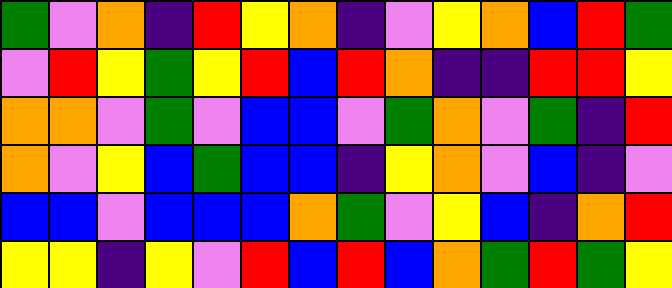[["green", "violet", "orange", "indigo", "red", "yellow", "orange", "indigo", "violet", "yellow", "orange", "blue", "red", "green"], ["violet", "red", "yellow", "green", "yellow", "red", "blue", "red", "orange", "indigo", "indigo", "red", "red", "yellow"], ["orange", "orange", "violet", "green", "violet", "blue", "blue", "violet", "green", "orange", "violet", "green", "indigo", "red"], ["orange", "violet", "yellow", "blue", "green", "blue", "blue", "indigo", "yellow", "orange", "violet", "blue", "indigo", "violet"], ["blue", "blue", "violet", "blue", "blue", "blue", "orange", "green", "violet", "yellow", "blue", "indigo", "orange", "red"], ["yellow", "yellow", "indigo", "yellow", "violet", "red", "blue", "red", "blue", "orange", "green", "red", "green", "yellow"]]